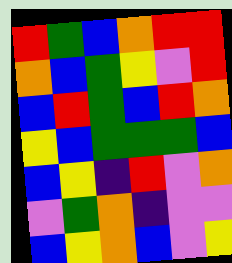[["red", "green", "blue", "orange", "red", "red"], ["orange", "blue", "green", "yellow", "violet", "red"], ["blue", "red", "green", "blue", "red", "orange"], ["yellow", "blue", "green", "green", "green", "blue"], ["blue", "yellow", "indigo", "red", "violet", "orange"], ["violet", "green", "orange", "indigo", "violet", "violet"], ["blue", "yellow", "orange", "blue", "violet", "yellow"]]